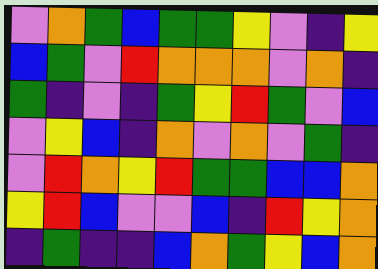[["violet", "orange", "green", "blue", "green", "green", "yellow", "violet", "indigo", "yellow"], ["blue", "green", "violet", "red", "orange", "orange", "orange", "violet", "orange", "indigo"], ["green", "indigo", "violet", "indigo", "green", "yellow", "red", "green", "violet", "blue"], ["violet", "yellow", "blue", "indigo", "orange", "violet", "orange", "violet", "green", "indigo"], ["violet", "red", "orange", "yellow", "red", "green", "green", "blue", "blue", "orange"], ["yellow", "red", "blue", "violet", "violet", "blue", "indigo", "red", "yellow", "orange"], ["indigo", "green", "indigo", "indigo", "blue", "orange", "green", "yellow", "blue", "orange"]]